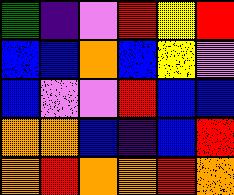[["green", "indigo", "violet", "red", "yellow", "red"], ["blue", "blue", "orange", "blue", "yellow", "violet"], ["blue", "violet", "violet", "red", "blue", "blue"], ["orange", "orange", "blue", "indigo", "blue", "red"], ["orange", "red", "orange", "orange", "red", "orange"]]